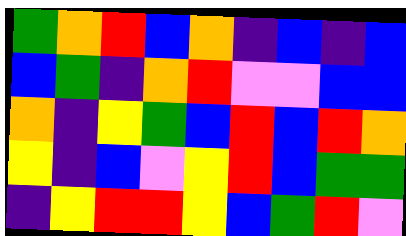[["green", "orange", "red", "blue", "orange", "indigo", "blue", "indigo", "blue"], ["blue", "green", "indigo", "orange", "red", "violet", "violet", "blue", "blue"], ["orange", "indigo", "yellow", "green", "blue", "red", "blue", "red", "orange"], ["yellow", "indigo", "blue", "violet", "yellow", "red", "blue", "green", "green"], ["indigo", "yellow", "red", "red", "yellow", "blue", "green", "red", "violet"]]